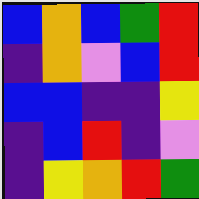[["blue", "orange", "blue", "green", "red"], ["indigo", "orange", "violet", "blue", "red"], ["blue", "blue", "indigo", "indigo", "yellow"], ["indigo", "blue", "red", "indigo", "violet"], ["indigo", "yellow", "orange", "red", "green"]]